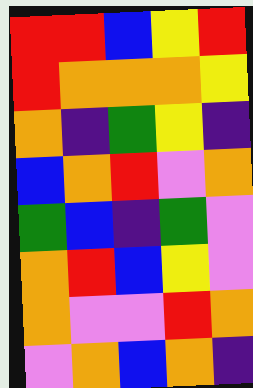[["red", "red", "blue", "yellow", "red"], ["red", "orange", "orange", "orange", "yellow"], ["orange", "indigo", "green", "yellow", "indigo"], ["blue", "orange", "red", "violet", "orange"], ["green", "blue", "indigo", "green", "violet"], ["orange", "red", "blue", "yellow", "violet"], ["orange", "violet", "violet", "red", "orange"], ["violet", "orange", "blue", "orange", "indigo"]]